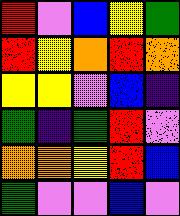[["red", "violet", "blue", "yellow", "green"], ["red", "yellow", "orange", "red", "orange"], ["yellow", "yellow", "violet", "blue", "indigo"], ["green", "indigo", "green", "red", "violet"], ["orange", "orange", "yellow", "red", "blue"], ["green", "violet", "violet", "blue", "violet"]]